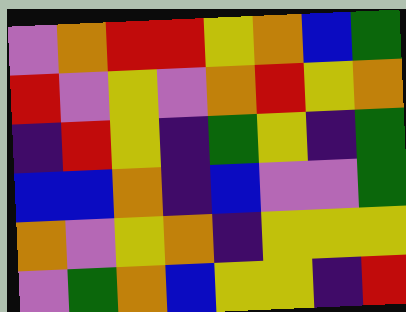[["violet", "orange", "red", "red", "yellow", "orange", "blue", "green"], ["red", "violet", "yellow", "violet", "orange", "red", "yellow", "orange"], ["indigo", "red", "yellow", "indigo", "green", "yellow", "indigo", "green"], ["blue", "blue", "orange", "indigo", "blue", "violet", "violet", "green"], ["orange", "violet", "yellow", "orange", "indigo", "yellow", "yellow", "yellow"], ["violet", "green", "orange", "blue", "yellow", "yellow", "indigo", "red"]]